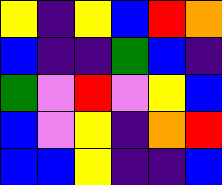[["yellow", "indigo", "yellow", "blue", "red", "orange"], ["blue", "indigo", "indigo", "green", "blue", "indigo"], ["green", "violet", "red", "violet", "yellow", "blue"], ["blue", "violet", "yellow", "indigo", "orange", "red"], ["blue", "blue", "yellow", "indigo", "indigo", "blue"]]